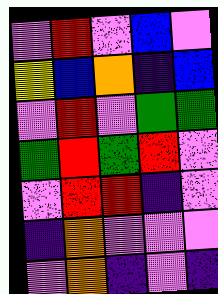[["violet", "red", "violet", "blue", "violet"], ["yellow", "blue", "orange", "indigo", "blue"], ["violet", "red", "violet", "green", "green"], ["green", "red", "green", "red", "violet"], ["violet", "red", "red", "indigo", "violet"], ["indigo", "orange", "violet", "violet", "violet"], ["violet", "orange", "indigo", "violet", "indigo"]]